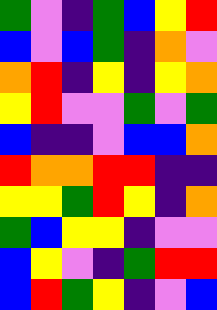[["green", "violet", "indigo", "green", "blue", "yellow", "red"], ["blue", "violet", "blue", "green", "indigo", "orange", "violet"], ["orange", "red", "indigo", "yellow", "indigo", "yellow", "orange"], ["yellow", "red", "violet", "violet", "green", "violet", "green"], ["blue", "indigo", "indigo", "violet", "blue", "blue", "orange"], ["red", "orange", "orange", "red", "red", "indigo", "indigo"], ["yellow", "yellow", "green", "red", "yellow", "indigo", "orange"], ["green", "blue", "yellow", "yellow", "indigo", "violet", "violet"], ["blue", "yellow", "violet", "indigo", "green", "red", "red"], ["blue", "red", "green", "yellow", "indigo", "violet", "blue"]]